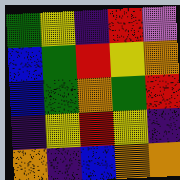[["green", "yellow", "indigo", "red", "violet"], ["blue", "green", "red", "yellow", "orange"], ["blue", "green", "orange", "green", "red"], ["indigo", "yellow", "red", "yellow", "indigo"], ["orange", "indigo", "blue", "orange", "orange"]]